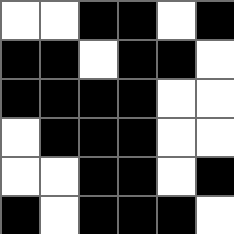[["white", "white", "black", "black", "white", "black"], ["black", "black", "white", "black", "black", "white"], ["black", "black", "black", "black", "white", "white"], ["white", "black", "black", "black", "white", "white"], ["white", "white", "black", "black", "white", "black"], ["black", "white", "black", "black", "black", "white"]]